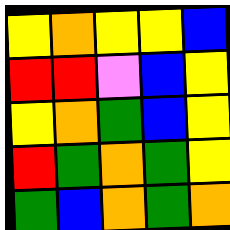[["yellow", "orange", "yellow", "yellow", "blue"], ["red", "red", "violet", "blue", "yellow"], ["yellow", "orange", "green", "blue", "yellow"], ["red", "green", "orange", "green", "yellow"], ["green", "blue", "orange", "green", "orange"]]